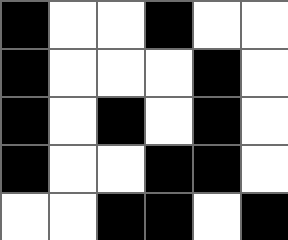[["black", "white", "white", "black", "white", "white"], ["black", "white", "white", "white", "black", "white"], ["black", "white", "black", "white", "black", "white"], ["black", "white", "white", "black", "black", "white"], ["white", "white", "black", "black", "white", "black"]]